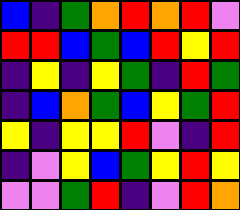[["blue", "indigo", "green", "orange", "red", "orange", "red", "violet"], ["red", "red", "blue", "green", "blue", "red", "yellow", "red"], ["indigo", "yellow", "indigo", "yellow", "green", "indigo", "red", "green"], ["indigo", "blue", "orange", "green", "blue", "yellow", "green", "red"], ["yellow", "indigo", "yellow", "yellow", "red", "violet", "indigo", "red"], ["indigo", "violet", "yellow", "blue", "green", "yellow", "red", "yellow"], ["violet", "violet", "green", "red", "indigo", "violet", "red", "orange"]]